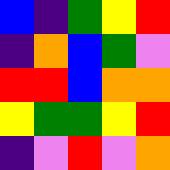[["blue", "indigo", "green", "yellow", "red"], ["indigo", "orange", "blue", "green", "violet"], ["red", "red", "blue", "orange", "orange"], ["yellow", "green", "green", "yellow", "red"], ["indigo", "violet", "red", "violet", "orange"]]